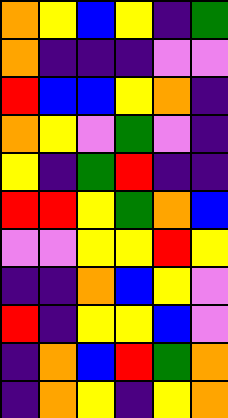[["orange", "yellow", "blue", "yellow", "indigo", "green"], ["orange", "indigo", "indigo", "indigo", "violet", "violet"], ["red", "blue", "blue", "yellow", "orange", "indigo"], ["orange", "yellow", "violet", "green", "violet", "indigo"], ["yellow", "indigo", "green", "red", "indigo", "indigo"], ["red", "red", "yellow", "green", "orange", "blue"], ["violet", "violet", "yellow", "yellow", "red", "yellow"], ["indigo", "indigo", "orange", "blue", "yellow", "violet"], ["red", "indigo", "yellow", "yellow", "blue", "violet"], ["indigo", "orange", "blue", "red", "green", "orange"], ["indigo", "orange", "yellow", "indigo", "yellow", "orange"]]